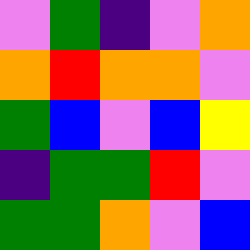[["violet", "green", "indigo", "violet", "orange"], ["orange", "red", "orange", "orange", "violet"], ["green", "blue", "violet", "blue", "yellow"], ["indigo", "green", "green", "red", "violet"], ["green", "green", "orange", "violet", "blue"]]